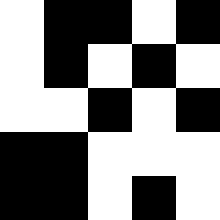[["white", "black", "black", "white", "black"], ["white", "black", "white", "black", "white"], ["white", "white", "black", "white", "black"], ["black", "black", "white", "white", "white"], ["black", "black", "white", "black", "white"]]